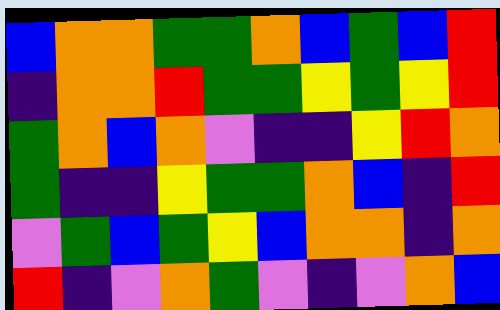[["blue", "orange", "orange", "green", "green", "orange", "blue", "green", "blue", "red"], ["indigo", "orange", "orange", "red", "green", "green", "yellow", "green", "yellow", "red"], ["green", "orange", "blue", "orange", "violet", "indigo", "indigo", "yellow", "red", "orange"], ["green", "indigo", "indigo", "yellow", "green", "green", "orange", "blue", "indigo", "red"], ["violet", "green", "blue", "green", "yellow", "blue", "orange", "orange", "indigo", "orange"], ["red", "indigo", "violet", "orange", "green", "violet", "indigo", "violet", "orange", "blue"]]